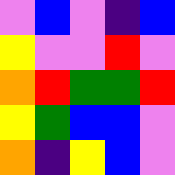[["violet", "blue", "violet", "indigo", "blue"], ["yellow", "violet", "violet", "red", "violet"], ["orange", "red", "green", "green", "red"], ["yellow", "green", "blue", "blue", "violet"], ["orange", "indigo", "yellow", "blue", "violet"]]